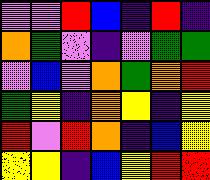[["violet", "violet", "red", "blue", "indigo", "red", "indigo"], ["orange", "green", "violet", "indigo", "violet", "green", "green"], ["violet", "blue", "violet", "orange", "green", "orange", "red"], ["green", "yellow", "indigo", "orange", "yellow", "indigo", "yellow"], ["red", "violet", "red", "orange", "indigo", "blue", "yellow"], ["yellow", "yellow", "indigo", "blue", "yellow", "red", "red"]]